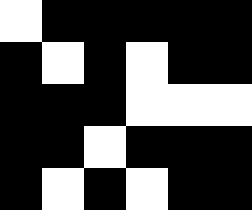[["white", "black", "black", "black", "black", "black"], ["black", "white", "black", "white", "black", "black"], ["black", "black", "black", "white", "white", "white"], ["black", "black", "white", "black", "black", "black"], ["black", "white", "black", "white", "black", "black"]]